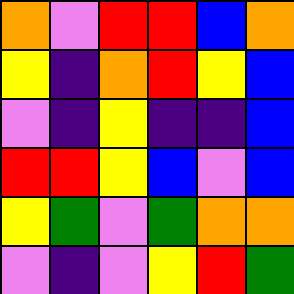[["orange", "violet", "red", "red", "blue", "orange"], ["yellow", "indigo", "orange", "red", "yellow", "blue"], ["violet", "indigo", "yellow", "indigo", "indigo", "blue"], ["red", "red", "yellow", "blue", "violet", "blue"], ["yellow", "green", "violet", "green", "orange", "orange"], ["violet", "indigo", "violet", "yellow", "red", "green"]]